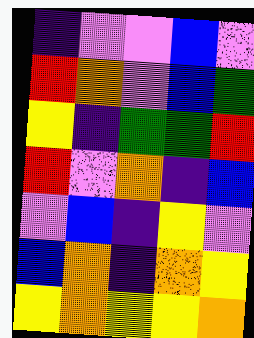[["indigo", "violet", "violet", "blue", "violet"], ["red", "orange", "violet", "blue", "green"], ["yellow", "indigo", "green", "green", "red"], ["red", "violet", "orange", "indigo", "blue"], ["violet", "blue", "indigo", "yellow", "violet"], ["blue", "orange", "indigo", "orange", "yellow"], ["yellow", "orange", "yellow", "yellow", "orange"]]